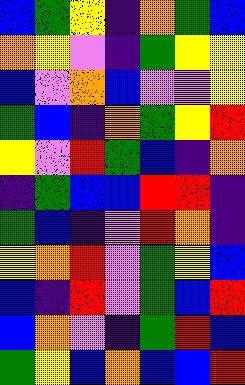[["blue", "green", "yellow", "indigo", "orange", "green", "blue"], ["orange", "yellow", "violet", "indigo", "green", "yellow", "yellow"], ["blue", "violet", "orange", "blue", "violet", "violet", "yellow"], ["green", "blue", "indigo", "orange", "green", "yellow", "red"], ["yellow", "violet", "red", "green", "blue", "indigo", "orange"], ["indigo", "green", "blue", "blue", "red", "red", "indigo"], ["green", "blue", "indigo", "violet", "red", "orange", "indigo"], ["yellow", "orange", "red", "violet", "green", "yellow", "blue"], ["blue", "indigo", "red", "violet", "green", "blue", "red"], ["blue", "orange", "violet", "indigo", "green", "red", "blue"], ["green", "yellow", "blue", "orange", "blue", "blue", "red"]]